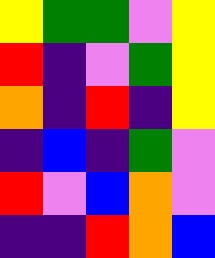[["yellow", "green", "green", "violet", "yellow"], ["red", "indigo", "violet", "green", "yellow"], ["orange", "indigo", "red", "indigo", "yellow"], ["indigo", "blue", "indigo", "green", "violet"], ["red", "violet", "blue", "orange", "violet"], ["indigo", "indigo", "red", "orange", "blue"]]